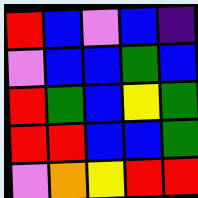[["red", "blue", "violet", "blue", "indigo"], ["violet", "blue", "blue", "green", "blue"], ["red", "green", "blue", "yellow", "green"], ["red", "red", "blue", "blue", "green"], ["violet", "orange", "yellow", "red", "red"]]